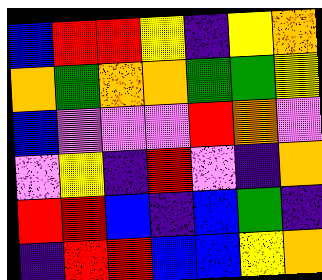[["blue", "red", "red", "yellow", "indigo", "yellow", "orange"], ["orange", "green", "orange", "orange", "green", "green", "yellow"], ["blue", "violet", "violet", "violet", "red", "orange", "violet"], ["violet", "yellow", "indigo", "red", "violet", "indigo", "orange"], ["red", "red", "blue", "indigo", "blue", "green", "indigo"], ["indigo", "red", "red", "blue", "blue", "yellow", "orange"]]